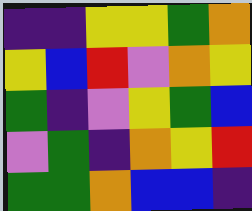[["indigo", "indigo", "yellow", "yellow", "green", "orange"], ["yellow", "blue", "red", "violet", "orange", "yellow"], ["green", "indigo", "violet", "yellow", "green", "blue"], ["violet", "green", "indigo", "orange", "yellow", "red"], ["green", "green", "orange", "blue", "blue", "indigo"]]